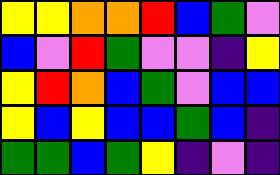[["yellow", "yellow", "orange", "orange", "red", "blue", "green", "violet"], ["blue", "violet", "red", "green", "violet", "violet", "indigo", "yellow"], ["yellow", "red", "orange", "blue", "green", "violet", "blue", "blue"], ["yellow", "blue", "yellow", "blue", "blue", "green", "blue", "indigo"], ["green", "green", "blue", "green", "yellow", "indigo", "violet", "indigo"]]